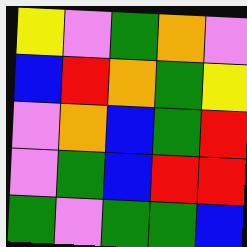[["yellow", "violet", "green", "orange", "violet"], ["blue", "red", "orange", "green", "yellow"], ["violet", "orange", "blue", "green", "red"], ["violet", "green", "blue", "red", "red"], ["green", "violet", "green", "green", "blue"]]